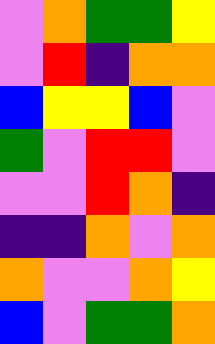[["violet", "orange", "green", "green", "yellow"], ["violet", "red", "indigo", "orange", "orange"], ["blue", "yellow", "yellow", "blue", "violet"], ["green", "violet", "red", "red", "violet"], ["violet", "violet", "red", "orange", "indigo"], ["indigo", "indigo", "orange", "violet", "orange"], ["orange", "violet", "violet", "orange", "yellow"], ["blue", "violet", "green", "green", "orange"]]